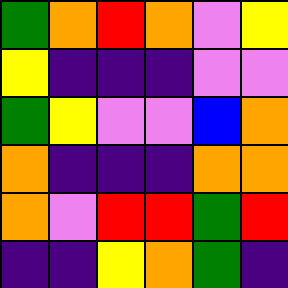[["green", "orange", "red", "orange", "violet", "yellow"], ["yellow", "indigo", "indigo", "indigo", "violet", "violet"], ["green", "yellow", "violet", "violet", "blue", "orange"], ["orange", "indigo", "indigo", "indigo", "orange", "orange"], ["orange", "violet", "red", "red", "green", "red"], ["indigo", "indigo", "yellow", "orange", "green", "indigo"]]